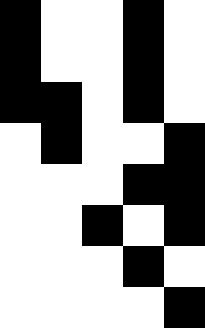[["black", "white", "white", "black", "white"], ["black", "white", "white", "black", "white"], ["black", "black", "white", "black", "white"], ["white", "black", "white", "white", "black"], ["white", "white", "white", "black", "black"], ["white", "white", "black", "white", "black"], ["white", "white", "white", "black", "white"], ["white", "white", "white", "white", "black"]]